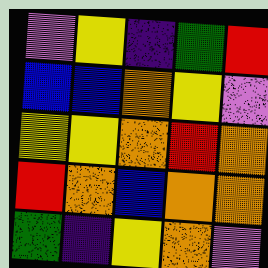[["violet", "yellow", "indigo", "green", "red"], ["blue", "blue", "orange", "yellow", "violet"], ["yellow", "yellow", "orange", "red", "orange"], ["red", "orange", "blue", "orange", "orange"], ["green", "indigo", "yellow", "orange", "violet"]]